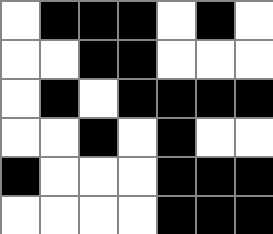[["white", "black", "black", "black", "white", "black", "white"], ["white", "white", "black", "black", "white", "white", "white"], ["white", "black", "white", "black", "black", "black", "black"], ["white", "white", "black", "white", "black", "white", "white"], ["black", "white", "white", "white", "black", "black", "black"], ["white", "white", "white", "white", "black", "black", "black"]]